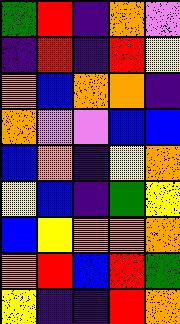[["green", "red", "indigo", "orange", "violet"], ["indigo", "red", "indigo", "red", "yellow"], ["orange", "blue", "orange", "orange", "indigo"], ["orange", "violet", "violet", "blue", "blue"], ["blue", "orange", "indigo", "yellow", "orange"], ["yellow", "blue", "indigo", "green", "yellow"], ["blue", "yellow", "orange", "orange", "orange"], ["orange", "red", "blue", "red", "green"], ["yellow", "indigo", "indigo", "red", "orange"]]